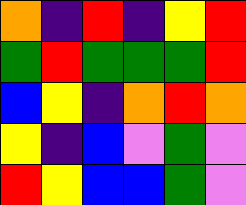[["orange", "indigo", "red", "indigo", "yellow", "red"], ["green", "red", "green", "green", "green", "red"], ["blue", "yellow", "indigo", "orange", "red", "orange"], ["yellow", "indigo", "blue", "violet", "green", "violet"], ["red", "yellow", "blue", "blue", "green", "violet"]]